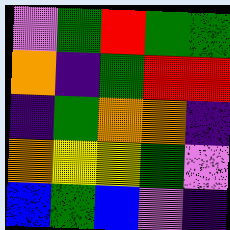[["violet", "green", "red", "green", "green"], ["orange", "indigo", "green", "red", "red"], ["indigo", "green", "orange", "orange", "indigo"], ["orange", "yellow", "yellow", "green", "violet"], ["blue", "green", "blue", "violet", "indigo"]]